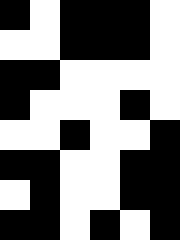[["black", "white", "black", "black", "black", "white"], ["white", "white", "black", "black", "black", "white"], ["black", "black", "white", "white", "white", "white"], ["black", "white", "white", "white", "black", "white"], ["white", "white", "black", "white", "white", "black"], ["black", "black", "white", "white", "black", "black"], ["white", "black", "white", "white", "black", "black"], ["black", "black", "white", "black", "white", "black"]]